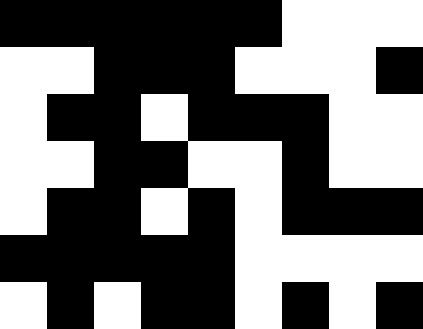[["black", "black", "black", "black", "black", "black", "white", "white", "white"], ["white", "white", "black", "black", "black", "white", "white", "white", "black"], ["white", "black", "black", "white", "black", "black", "black", "white", "white"], ["white", "white", "black", "black", "white", "white", "black", "white", "white"], ["white", "black", "black", "white", "black", "white", "black", "black", "black"], ["black", "black", "black", "black", "black", "white", "white", "white", "white"], ["white", "black", "white", "black", "black", "white", "black", "white", "black"]]